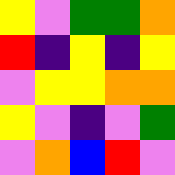[["yellow", "violet", "green", "green", "orange"], ["red", "indigo", "yellow", "indigo", "yellow"], ["violet", "yellow", "yellow", "orange", "orange"], ["yellow", "violet", "indigo", "violet", "green"], ["violet", "orange", "blue", "red", "violet"]]